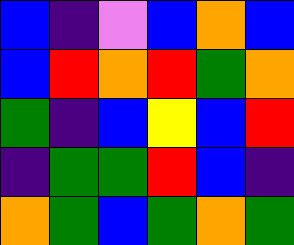[["blue", "indigo", "violet", "blue", "orange", "blue"], ["blue", "red", "orange", "red", "green", "orange"], ["green", "indigo", "blue", "yellow", "blue", "red"], ["indigo", "green", "green", "red", "blue", "indigo"], ["orange", "green", "blue", "green", "orange", "green"]]